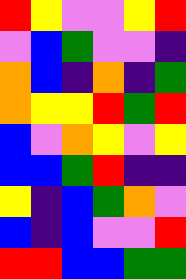[["red", "yellow", "violet", "violet", "yellow", "red"], ["violet", "blue", "green", "violet", "violet", "indigo"], ["orange", "blue", "indigo", "orange", "indigo", "green"], ["orange", "yellow", "yellow", "red", "green", "red"], ["blue", "violet", "orange", "yellow", "violet", "yellow"], ["blue", "blue", "green", "red", "indigo", "indigo"], ["yellow", "indigo", "blue", "green", "orange", "violet"], ["blue", "indigo", "blue", "violet", "violet", "red"], ["red", "red", "blue", "blue", "green", "green"]]